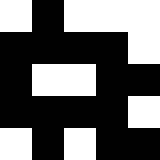[["white", "black", "white", "white", "white"], ["black", "black", "black", "black", "white"], ["black", "white", "white", "black", "black"], ["black", "black", "black", "black", "white"], ["white", "black", "white", "black", "black"]]